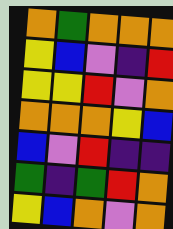[["orange", "green", "orange", "orange", "orange"], ["yellow", "blue", "violet", "indigo", "red"], ["yellow", "yellow", "red", "violet", "orange"], ["orange", "orange", "orange", "yellow", "blue"], ["blue", "violet", "red", "indigo", "indigo"], ["green", "indigo", "green", "red", "orange"], ["yellow", "blue", "orange", "violet", "orange"]]